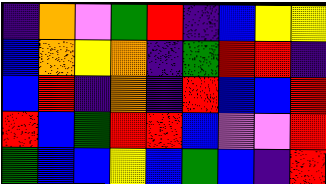[["indigo", "orange", "violet", "green", "red", "indigo", "blue", "yellow", "yellow"], ["blue", "orange", "yellow", "orange", "indigo", "green", "red", "red", "indigo"], ["blue", "red", "indigo", "orange", "indigo", "red", "blue", "blue", "red"], ["red", "blue", "green", "red", "red", "blue", "violet", "violet", "red"], ["green", "blue", "blue", "yellow", "blue", "green", "blue", "indigo", "red"]]